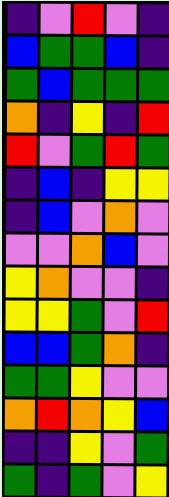[["indigo", "violet", "red", "violet", "indigo"], ["blue", "green", "green", "blue", "indigo"], ["green", "blue", "green", "green", "green"], ["orange", "indigo", "yellow", "indigo", "red"], ["red", "violet", "green", "red", "green"], ["indigo", "blue", "indigo", "yellow", "yellow"], ["indigo", "blue", "violet", "orange", "violet"], ["violet", "violet", "orange", "blue", "violet"], ["yellow", "orange", "violet", "violet", "indigo"], ["yellow", "yellow", "green", "violet", "red"], ["blue", "blue", "green", "orange", "indigo"], ["green", "green", "yellow", "violet", "violet"], ["orange", "red", "orange", "yellow", "blue"], ["indigo", "indigo", "yellow", "violet", "green"], ["green", "indigo", "green", "violet", "yellow"]]